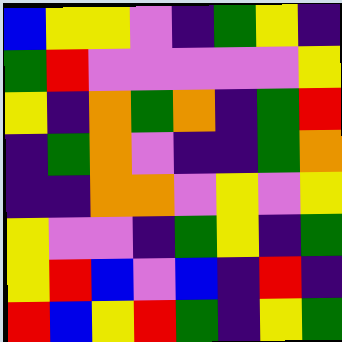[["blue", "yellow", "yellow", "violet", "indigo", "green", "yellow", "indigo"], ["green", "red", "violet", "violet", "violet", "violet", "violet", "yellow"], ["yellow", "indigo", "orange", "green", "orange", "indigo", "green", "red"], ["indigo", "green", "orange", "violet", "indigo", "indigo", "green", "orange"], ["indigo", "indigo", "orange", "orange", "violet", "yellow", "violet", "yellow"], ["yellow", "violet", "violet", "indigo", "green", "yellow", "indigo", "green"], ["yellow", "red", "blue", "violet", "blue", "indigo", "red", "indigo"], ["red", "blue", "yellow", "red", "green", "indigo", "yellow", "green"]]